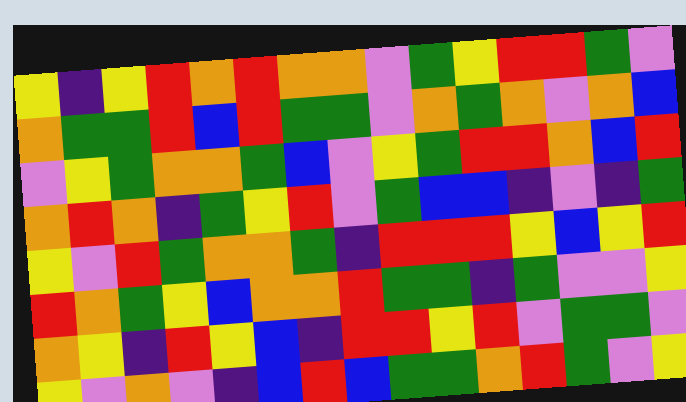[["yellow", "indigo", "yellow", "red", "orange", "red", "orange", "orange", "violet", "green", "yellow", "red", "red", "green", "violet"], ["orange", "green", "green", "red", "blue", "red", "green", "green", "violet", "orange", "green", "orange", "violet", "orange", "blue"], ["violet", "yellow", "green", "orange", "orange", "green", "blue", "violet", "yellow", "green", "red", "red", "orange", "blue", "red"], ["orange", "red", "orange", "indigo", "green", "yellow", "red", "violet", "green", "blue", "blue", "indigo", "violet", "indigo", "green"], ["yellow", "violet", "red", "green", "orange", "orange", "green", "indigo", "red", "red", "red", "yellow", "blue", "yellow", "red"], ["red", "orange", "green", "yellow", "blue", "orange", "orange", "red", "green", "green", "indigo", "green", "violet", "violet", "yellow"], ["orange", "yellow", "indigo", "red", "yellow", "blue", "indigo", "red", "red", "yellow", "red", "violet", "green", "green", "violet"], ["yellow", "violet", "orange", "violet", "indigo", "blue", "red", "blue", "green", "green", "orange", "red", "green", "violet", "yellow"]]